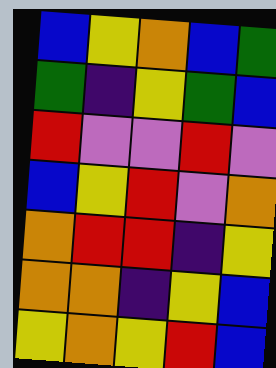[["blue", "yellow", "orange", "blue", "green"], ["green", "indigo", "yellow", "green", "blue"], ["red", "violet", "violet", "red", "violet"], ["blue", "yellow", "red", "violet", "orange"], ["orange", "red", "red", "indigo", "yellow"], ["orange", "orange", "indigo", "yellow", "blue"], ["yellow", "orange", "yellow", "red", "blue"]]